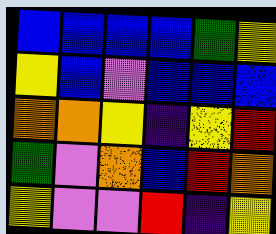[["blue", "blue", "blue", "blue", "green", "yellow"], ["yellow", "blue", "violet", "blue", "blue", "blue"], ["orange", "orange", "yellow", "indigo", "yellow", "red"], ["green", "violet", "orange", "blue", "red", "orange"], ["yellow", "violet", "violet", "red", "indigo", "yellow"]]